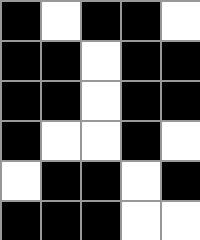[["black", "white", "black", "black", "white"], ["black", "black", "white", "black", "black"], ["black", "black", "white", "black", "black"], ["black", "white", "white", "black", "white"], ["white", "black", "black", "white", "black"], ["black", "black", "black", "white", "white"]]